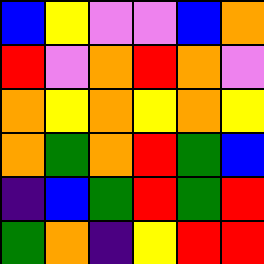[["blue", "yellow", "violet", "violet", "blue", "orange"], ["red", "violet", "orange", "red", "orange", "violet"], ["orange", "yellow", "orange", "yellow", "orange", "yellow"], ["orange", "green", "orange", "red", "green", "blue"], ["indigo", "blue", "green", "red", "green", "red"], ["green", "orange", "indigo", "yellow", "red", "red"]]